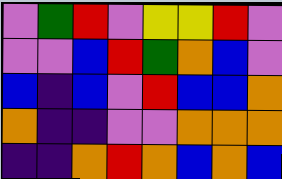[["violet", "green", "red", "violet", "yellow", "yellow", "red", "violet"], ["violet", "violet", "blue", "red", "green", "orange", "blue", "violet"], ["blue", "indigo", "blue", "violet", "red", "blue", "blue", "orange"], ["orange", "indigo", "indigo", "violet", "violet", "orange", "orange", "orange"], ["indigo", "indigo", "orange", "red", "orange", "blue", "orange", "blue"]]